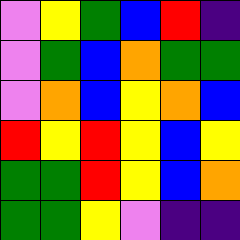[["violet", "yellow", "green", "blue", "red", "indigo"], ["violet", "green", "blue", "orange", "green", "green"], ["violet", "orange", "blue", "yellow", "orange", "blue"], ["red", "yellow", "red", "yellow", "blue", "yellow"], ["green", "green", "red", "yellow", "blue", "orange"], ["green", "green", "yellow", "violet", "indigo", "indigo"]]